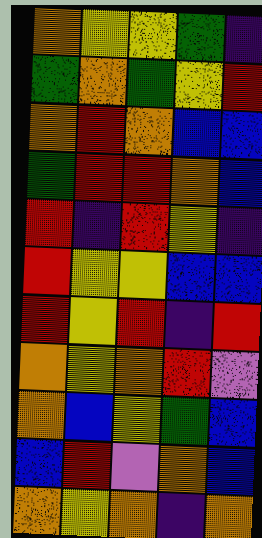[["orange", "yellow", "yellow", "green", "indigo"], ["green", "orange", "green", "yellow", "red"], ["orange", "red", "orange", "blue", "blue"], ["green", "red", "red", "orange", "blue"], ["red", "indigo", "red", "yellow", "indigo"], ["red", "yellow", "yellow", "blue", "blue"], ["red", "yellow", "red", "indigo", "red"], ["orange", "yellow", "orange", "red", "violet"], ["orange", "blue", "yellow", "green", "blue"], ["blue", "red", "violet", "orange", "blue"], ["orange", "yellow", "orange", "indigo", "orange"]]